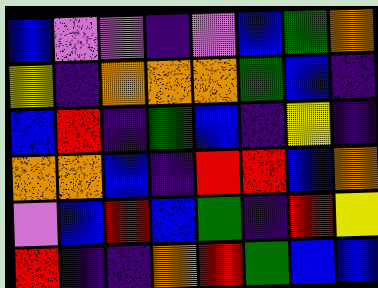[["blue", "violet", "violet", "indigo", "violet", "blue", "green", "orange"], ["yellow", "indigo", "orange", "orange", "orange", "green", "blue", "indigo"], ["blue", "red", "indigo", "green", "blue", "indigo", "yellow", "indigo"], ["orange", "orange", "blue", "indigo", "red", "red", "blue", "orange"], ["violet", "blue", "red", "blue", "green", "indigo", "red", "yellow"], ["red", "indigo", "indigo", "orange", "red", "green", "blue", "blue"]]